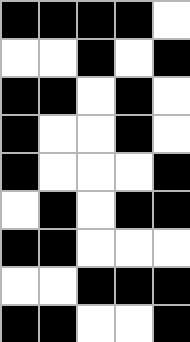[["black", "black", "black", "black", "white"], ["white", "white", "black", "white", "black"], ["black", "black", "white", "black", "white"], ["black", "white", "white", "black", "white"], ["black", "white", "white", "white", "black"], ["white", "black", "white", "black", "black"], ["black", "black", "white", "white", "white"], ["white", "white", "black", "black", "black"], ["black", "black", "white", "white", "black"]]